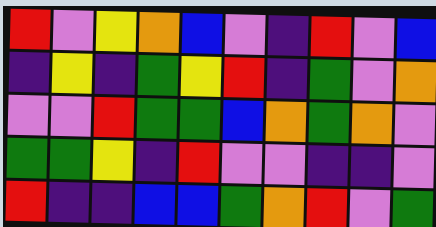[["red", "violet", "yellow", "orange", "blue", "violet", "indigo", "red", "violet", "blue"], ["indigo", "yellow", "indigo", "green", "yellow", "red", "indigo", "green", "violet", "orange"], ["violet", "violet", "red", "green", "green", "blue", "orange", "green", "orange", "violet"], ["green", "green", "yellow", "indigo", "red", "violet", "violet", "indigo", "indigo", "violet"], ["red", "indigo", "indigo", "blue", "blue", "green", "orange", "red", "violet", "green"]]